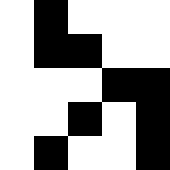[["white", "black", "white", "white", "white"], ["white", "black", "black", "white", "white"], ["white", "white", "white", "black", "black"], ["white", "white", "black", "white", "black"], ["white", "black", "white", "white", "black"]]